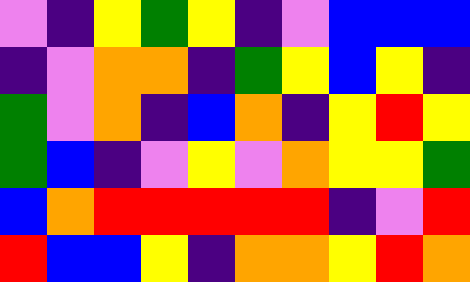[["violet", "indigo", "yellow", "green", "yellow", "indigo", "violet", "blue", "blue", "blue"], ["indigo", "violet", "orange", "orange", "indigo", "green", "yellow", "blue", "yellow", "indigo"], ["green", "violet", "orange", "indigo", "blue", "orange", "indigo", "yellow", "red", "yellow"], ["green", "blue", "indigo", "violet", "yellow", "violet", "orange", "yellow", "yellow", "green"], ["blue", "orange", "red", "red", "red", "red", "red", "indigo", "violet", "red"], ["red", "blue", "blue", "yellow", "indigo", "orange", "orange", "yellow", "red", "orange"]]